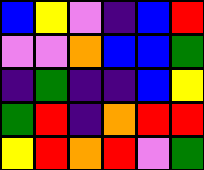[["blue", "yellow", "violet", "indigo", "blue", "red"], ["violet", "violet", "orange", "blue", "blue", "green"], ["indigo", "green", "indigo", "indigo", "blue", "yellow"], ["green", "red", "indigo", "orange", "red", "red"], ["yellow", "red", "orange", "red", "violet", "green"]]